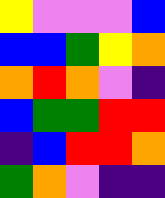[["yellow", "violet", "violet", "violet", "blue"], ["blue", "blue", "green", "yellow", "orange"], ["orange", "red", "orange", "violet", "indigo"], ["blue", "green", "green", "red", "red"], ["indigo", "blue", "red", "red", "orange"], ["green", "orange", "violet", "indigo", "indigo"]]